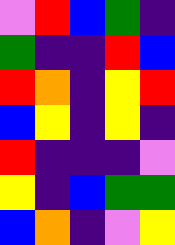[["violet", "red", "blue", "green", "indigo"], ["green", "indigo", "indigo", "red", "blue"], ["red", "orange", "indigo", "yellow", "red"], ["blue", "yellow", "indigo", "yellow", "indigo"], ["red", "indigo", "indigo", "indigo", "violet"], ["yellow", "indigo", "blue", "green", "green"], ["blue", "orange", "indigo", "violet", "yellow"]]